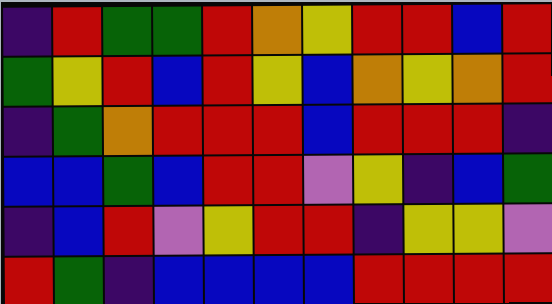[["indigo", "red", "green", "green", "red", "orange", "yellow", "red", "red", "blue", "red"], ["green", "yellow", "red", "blue", "red", "yellow", "blue", "orange", "yellow", "orange", "red"], ["indigo", "green", "orange", "red", "red", "red", "blue", "red", "red", "red", "indigo"], ["blue", "blue", "green", "blue", "red", "red", "violet", "yellow", "indigo", "blue", "green"], ["indigo", "blue", "red", "violet", "yellow", "red", "red", "indigo", "yellow", "yellow", "violet"], ["red", "green", "indigo", "blue", "blue", "blue", "blue", "red", "red", "red", "red"]]